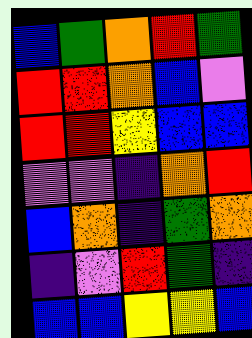[["blue", "green", "orange", "red", "green"], ["red", "red", "orange", "blue", "violet"], ["red", "red", "yellow", "blue", "blue"], ["violet", "violet", "indigo", "orange", "red"], ["blue", "orange", "indigo", "green", "orange"], ["indigo", "violet", "red", "green", "indigo"], ["blue", "blue", "yellow", "yellow", "blue"]]